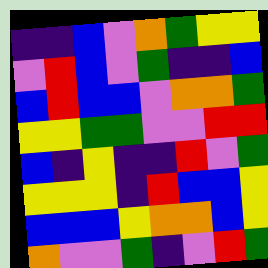[["indigo", "indigo", "blue", "violet", "orange", "green", "yellow", "yellow"], ["violet", "red", "blue", "violet", "green", "indigo", "indigo", "blue"], ["blue", "red", "blue", "blue", "violet", "orange", "orange", "green"], ["yellow", "yellow", "green", "green", "violet", "violet", "red", "red"], ["blue", "indigo", "yellow", "indigo", "indigo", "red", "violet", "green"], ["yellow", "yellow", "yellow", "indigo", "red", "blue", "blue", "yellow"], ["blue", "blue", "blue", "yellow", "orange", "orange", "blue", "yellow"], ["orange", "violet", "violet", "green", "indigo", "violet", "red", "green"]]